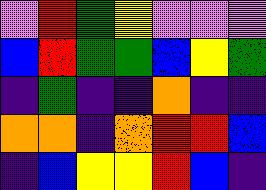[["violet", "red", "green", "yellow", "violet", "violet", "violet"], ["blue", "red", "green", "green", "blue", "yellow", "green"], ["indigo", "green", "indigo", "indigo", "orange", "indigo", "indigo"], ["orange", "orange", "indigo", "orange", "red", "red", "blue"], ["indigo", "blue", "yellow", "yellow", "red", "blue", "indigo"]]